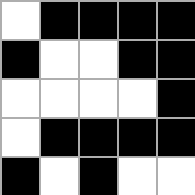[["white", "black", "black", "black", "black"], ["black", "white", "white", "black", "black"], ["white", "white", "white", "white", "black"], ["white", "black", "black", "black", "black"], ["black", "white", "black", "white", "white"]]